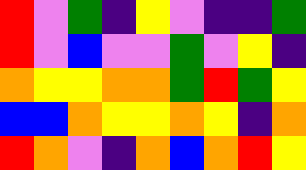[["red", "violet", "green", "indigo", "yellow", "violet", "indigo", "indigo", "green"], ["red", "violet", "blue", "violet", "violet", "green", "violet", "yellow", "indigo"], ["orange", "yellow", "yellow", "orange", "orange", "green", "red", "green", "yellow"], ["blue", "blue", "orange", "yellow", "yellow", "orange", "yellow", "indigo", "orange"], ["red", "orange", "violet", "indigo", "orange", "blue", "orange", "red", "yellow"]]